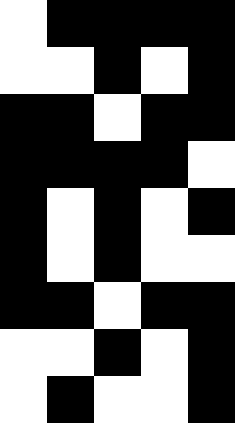[["white", "black", "black", "black", "black"], ["white", "white", "black", "white", "black"], ["black", "black", "white", "black", "black"], ["black", "black", "black", "black", "white"], ["black", "white", "black", "white", "black"], ["black", "white", "black", "white", "white"], ["black", "black", "white", "black", "black"], ["white", "white", "black", "white", "black"], ["white", "black", "white", "white", "black"]]